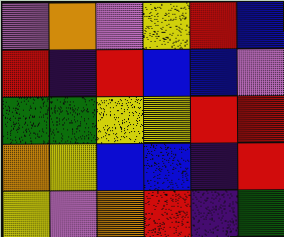[["violet", "orange", "violet", "yellow", "red", "blue"], ["red", "indigo", "red", "blue", "blue", "violet"], ["green", "green", "yellow", "yellow", "red", "red"], ["orange", "yellow", "blue", "blue", "indigo", "red"], ["yellow", "violet", "orange", "red", "indigo", "green"]]